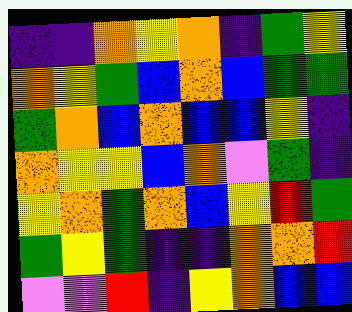[["indigo", "indigo", "orange", "yellow", "orange", "indigo", "green", "yellow"], ["orange", "yellow", "green", "blue", "orange", "blue", "green", "green"], ["green", "orange", "blue", "orange", "blue", "blue", "yellow", "indigo"], ["orange", "yellow", "yellow", "blue", "orange", "violet", "green", "indigo"], ["yellow", "orange", "green", "orange", "blue", "yellow", "red", "green"], ["green", "yellow", "green", "indigo", "indigo", "orange", "orange", "red"], ["violet", "violet", "red", "indigo", "yellow", "orange", "blue", "blue"]]